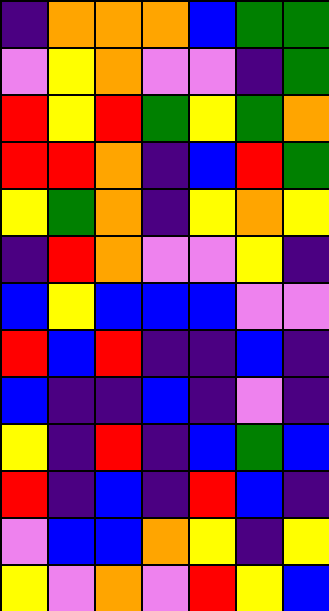[["indigo", "orange", "orange", "orange", "blue", "green", "green"], ["violet", "yellow", "orange", "violet", "violet", "indigo", "green"], ["red", "yellow", "red", "green", "yellow", "green", "orange"], ["red", "red", "orange", "indigo", "blue", "red", "green"], ["yellow", "green", "orange", "indigo", "yellow", "orange", "yellow"], ["indigo", "red", "orange", "violet", "violet", "yellow", "indigo"], ["blue", "yellow", "blue", "blue", "blue", "violet", "violet"], ["red", "blue", "red", "indigo", "indigo", "blue", "indigo"], ["blue", "indigo", "indigo", "blue", "indigo", "violet", "indigo"], ["yellow", "indigo", "red", "indigo", "blue", "green", "blue"], ["red", "indigo", "blue", "indigo", "red", "blue", "indigo"], ["violet", "blue", "blue", "orange", "yellow", "indigo", "yellow"], ["yellow", "violet", "orange", "violet", "red", "yellow", "blue"]]